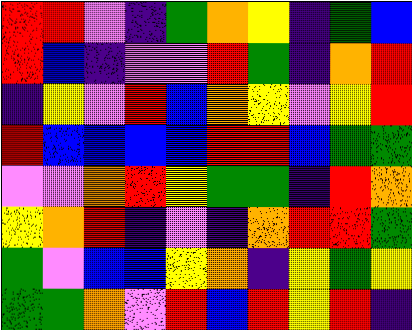[["red", "red", "violet", "indigo", "green", "orange", "yellow", "indigo", "green", "blue"], ["red", "blue", "indigo", "violet", "violet", "red", "green", "indigo", "orange", "red"], ["indigo", "yellow", "violet", "red", "blue", "orange", "yellow", "violet", "yellow", "red"], ["red", "blue", "blue", "blue", "blue", "red", "red", "blue", "green", "green"], ["violet", "violet", "orange", "red", "yellow", "green", "green", "indigo", "red", "orange"], ["yellow", "orange", "red", "indigo", "violet", "indigo", "orange", "red", "red", "green"], ["green", "violet", "blue", "blue", "yellow", "orange", "indigo", "yellow", "green", "yellow"], ["green", "green", "orange", "violet", "red", "blue", "red", "yellow", "red", "indigo"]]